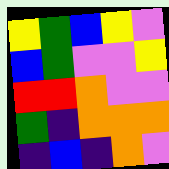[["yellow", "green", "blue", "yellow", "violet"], ["blue", "green", "violet", "violet", "yellow"], ["red", "red", "orange", "violet", "violet"], ["green", "indigo", "orange", "orange", "orange"], ["indigo", "blue", "indigo", "orange", "violet"]]